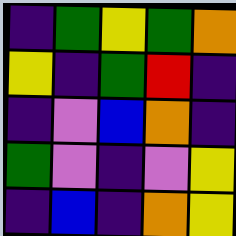[["indigo", "green", "yellow", "green", "orange"], ["yellow", "indigo", "green", "red", "indigo"], ["indigo", "violet", "blue", "orange", "indigo"], ["green", "violet", "indigo", "violet", "yellow"], ["indigo", "blue", "indigo", "orange", "yellow"]]